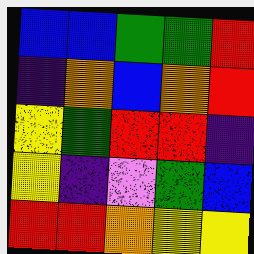[["blue", "blue", "green", "green", "red"], ["indigo", "orange", "blue", "orange", "red"], ["yellow", "green", "red", "red", "indigo"], ["yellow", "indigo", "violet", "green", "blue"], ["red", "red", "orange", "yellow", "yellow"]]